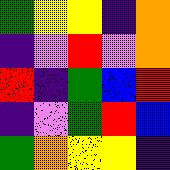[["green", "yellow", "yellow", "indigo", "orange"], ["indigo", "violet", "red", "violet", "orange"], ["red", "indigo", "green", "blue", "red"], ["indigo", "violet", "green", "red", "blue"], ["green", "orange", "yellow", "yellow", "indigo"]]